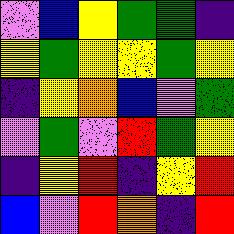[["violet", "blue", "yellow", "green", "green", "indigo"], ["yellow", "green", "yellow", "yellow", "green", "yellow"], ["indigo", "yellow", "orange", "blue", "violet", "green"], ["violet", "green", "violet", "red", "green", "yellow"], ["indigo", "yellow", "red", "indigo", "yellow", "red"], ["blue", "violet", "red", "orange", "indigo", "red"]]